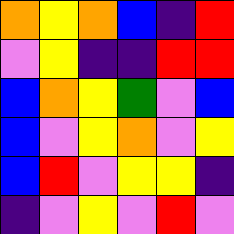[["orange", "yellow", "orange", "blue", "indigo", "red"], ["violet", "yellow", "indigo", "indigo", "red", "red"], ["blue", "orange", "yellow", "green", "violet", "blue"], ["blue", "violet", "yellow", "orange", "violet", "yellow"], ["blue", "red", "violet", "yellow", "yellow", "indigo"], ["indigo", "violet", "yellow", "violet", "red", "violet"]]